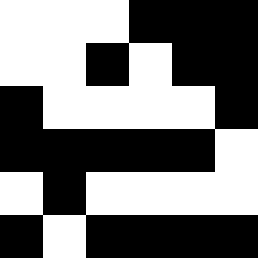[["white", "white", "white", "black", "black", "black"], ["white", "white", "black", "white", "black", "black"], ["black", "white", "white", "white", "white", "black"], ["black", "black", "black", "black", "black", "white"], ["white", "black", "white", "white", "white", "white"], ["black", "white", "black", "black", "black", "black"]]